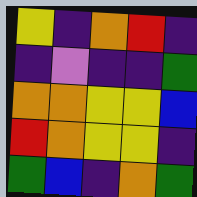[["yellow", "indigo", "orange", "red", "indigo"], ["indigo", "violet", "indigo", "indigo", "green"], ["orange", "orange", "yellow", "yellow", "blue"], ["red", "orange", "yellow", "yellow", "indigo"], ["green", "blue", "indigo", "orange", "green"]]